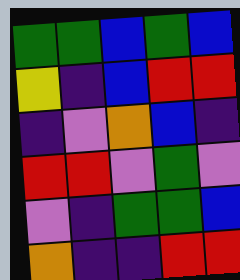[["green", "green", "blue", "green", "blue"], ["yellow", "indigo", "blue", "red", "red"], ["indigo", "violet", "orange", "blue", "indigo"], ["red", "red", "violet", "green", "violet"], ["violet", "indigo", "green", "green", "blue"], ["orange", "indigo", "indigo", "red", "red"]]